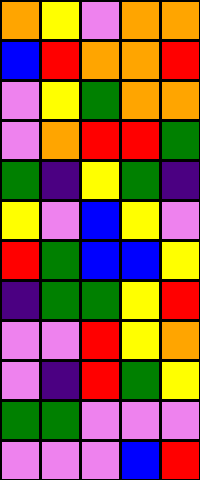[["orange", "yellow", "violet", "orange", "orange"], ["blue", "red", "orange", "orange", "red"], ["violet", "yellow", "green", "orange", "orange"], ["violet", "orange", "red", "red", "green"], ["green", "indigo", "yellow", "green", "indigo"], ["yellow", "violet", "blue", "yellow", "violet"], ["red", "green", "blue", "blue", "yellow"], ["indigo", "green", "green", "yellow", "red"], ["violet", "violet", "red", "yellow", "orange"], ["violet", "indigo", "red", "green", "yellow"], ["green", "green", "violet", "violet", "violet"], ["violet", "violet", "violet", "blue", "red"]]